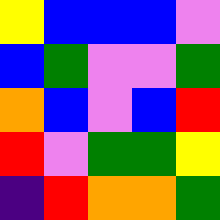[["yellow", "blue", "blue", "blue", "violet"], ["blue", "green", "violet", "violet", "green"], ["orange", "blue", "violet", "blue", "red"], ["red", "violet", "green", "green", "yellow"], ["indigo", "red", "orange", "orange", "green"]]